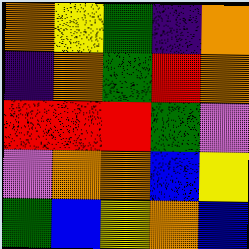[["orange", "yellow", "green", "indigo", "orange"], ["indigo", "orange", "green", "red", "orange"], ["red", "red", "red", "green", "violet"], ["violet", "orange", "orange", "blue", "yellow"], ["green", "blue", "yellow", "orange", "blue"]]